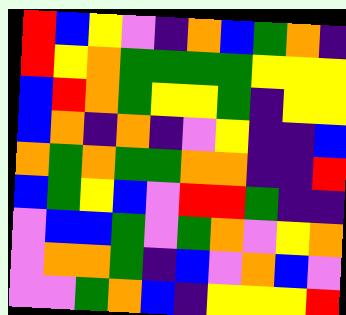[["red", "blue", "yellow", "violet", "indigo", "orange", "blue", "green", "orange", "indigo"], ["red", "yellow", "orange", "green", "green", "green", "green", "yellow", "yellow", "yellow"], ["blue", "red", "orange", "green", "yellow", "yellow", "green", "indigo", "yellow", "yellow"], ["blue", "orange", "indigo", "orange", "indigo", "violet", "yellow", "indigo", "indigo", "blue"], ["orange", "green", "orange", "green", "green", "orange", "orange", "indigo", "indigo", "red"], ["blue", "green", "yellow", "blue", "violet", "red", "red", "green", "indigo", "indigo"], ["violet", "blue", "blue", "green", "violet", "green", "orange", "violet", "yellow", "orange"], ["violet", "orange", "orange", "green", "indigo", "blue", "violet", "orange", "blue", "violet"], ["violet", "violet", "green", "orange", "blue", "indigo", "yellow", "yellow", "yellow", "red"]]